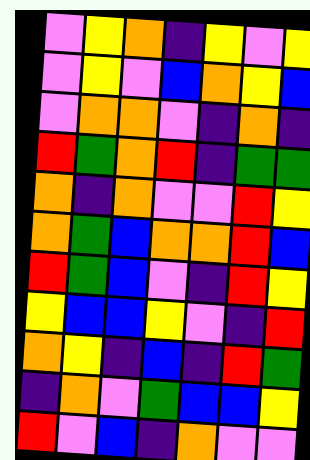[["violet", "yellow", "orange", "indigo", "yellow", "violet", "yellow"], ["violet", "yellow", "violet", "blue", "orange", "yellow", "blue"], ["violet", "orange", "orange", "violet", "indigo", "orange", "indigo"], ["red", "green", "orange", "red", "indigo", "green", "green"], ["orange", "indigo", "orange", "violet", "violet", "red", "yellow"], ["orange", "green", "blue", "orange", "orange", "red", "blue"], ["red", "green", "blue", "violet", "indigo", "red", "yellow"], ["yellow", "blue", "blue", "yellow", "violet", "indigo", "red"], ["orange", "yellow", "indigo", "blue", "indigo", "red", "green"], ["indigo", "orange", "violet", "green", "blue", "blue", "yellow"], ["red", "violet", "blue", "indigo", "orange", "violet", "violet"]]